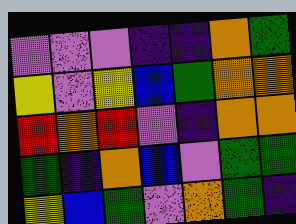[["violet", "violet", "violet", "indigo", "indigo", "orange", "green"], ["yellow", "violet", "yellow", "blue", "green", "orange", "orange"], ["red", "orange", "red", "violet", "indigo", "orange", "orange"], ["green", "indigo", "orange", "blue", "violet", "green", "green"], ["yellow", "blue", "green", "violet", "orange", "green", "indigo"]]